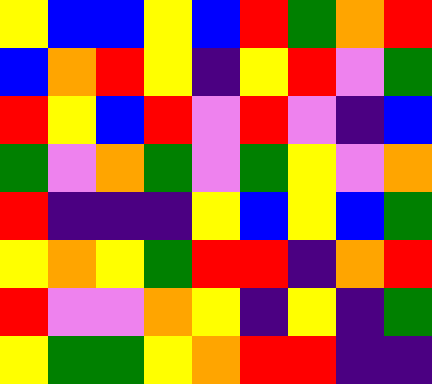[["yellow", "blue", "blue", "yellow", "blue", "red", "green", "orange", "red"], ["blue", "orange", "red", "yellow", "indigo", "yellow", "red", "violet", "green"], ["red", "yellow", "blue", "red", "violet", "red", "violet", "indigo", "blue"], ["green", "violet", "orange", "green", "violet", "green", "yellow", "violet", "orange"], ["red", "indigo", "indigo", "indigo", "yellow", "blue", "yellow", "blue", "green"], ["yellow", "orange", "yellow", "green", "red", "red", "indigo", "orange", "red"], ["red", "violet", "violet", "orange", "yellow", "indigo", "yellow", "indigo", "green"], ["yellow", "green", "green", "yellow", "orange", "red", "red", "indigo", "indigo"]]